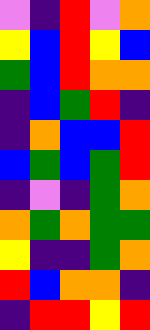[["violet", "indigo", "red", "violet", "orange"], ["yellow", "blue", "red", "yellow", "blue"], ["green", "blue", "red", "orange", "orange"], ["indigo", "blue", "green", "red", "indigo"], ["indigo", "orange", "blue", "blue", "red"], ["blue", "green", "blue", "green", "red"], ["indigo", "violet", "indigo", "green", "orange"], ["orange", "green", "orange", "green", "green"], ["yellow", "indigo", "indigo", "green", "orange"], ["red", "blue", "orange", "orange", "indigo"], ["indigo", "red", "red", "yellow", "red"]]